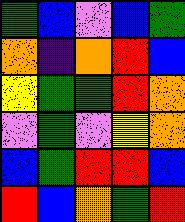[["green", "blue", "violet", "blue", "green"], ["orange", "indigo", "orange", "red", "blue"], ["yellow", "green", "green", "red", "orange"], ["violet", "green", "violet", "yellow", "orange"], ["blue", "green", "red", "red", "blue"], ["red", "blue", "orange", "green", "red"]]